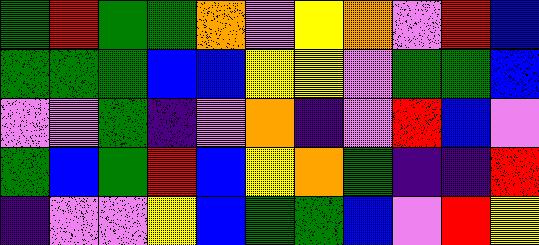[["green", "red", "green", "green", "orange", "violet", "yellow", "orange", "violet", "red", "blue"], ["green", "green", "green", "blue", "blue", "yellow", "yellow", "violet", "green", "green", "blue"], ["violet", "violet", "green", "indigo", "violet", "orange", "indigo", "violet", "red", "blue", "violet"], ["green", "blue", "green", "red", "blue", "yellow", "orange", "green", "indigo", "indigo", "red"], ["indigo", "violet", "violet", "yellow", "blue", "green", "green", "blue", "violet", "red", "yellow"]]